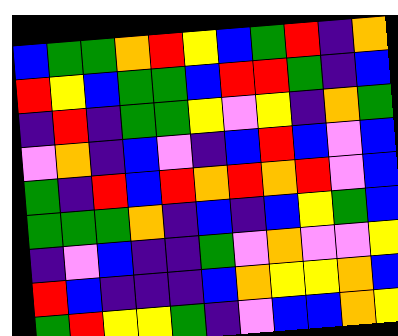[["blue", "green", "green", "orange", "red", "yellow", "blue", "green", "red", "indigo", "orange"], ["red", "yellow", "blue", "green", "green", "blue", "red", "red", "green", "indigo", "blue"], ["indigo", "red", "indigo", "green", "green", "yellow", "violet", "yellow", "indigo", "orange", "green"], ["violet", "orange", "indigo", "blue", "violet", "indigo", "blue", "red", "blue", "violet", "blue"], ["green", "indigo", "red", "blue", "red", "orange", "red", "orange", "red", "violet", "blue"], ["green", "green", "green", "orange", "indigo", "blue", "indigo", "blue", "yellow", "green", "blue"], ["indigo", "violet", "blue", "indigo", "indigo", "green", "violet", "orange", "violet", "violet", "yellow"], ["red", "blue", "indigo", "indigo", "indigo", "blue", "orange", "yellow", "yellow", "orange", "blue"], ["green", "red", "yellow", "yellow", "green", "indigo", "violet", "blue", "blue", "orange", "yellow"]]